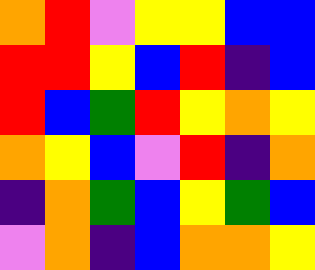[["orange", "red", "violet", "yellow", "yellow", "blue", "blue"], ["red", "red", "yellow", "blue", "red", "indigo", "blue"], ["red", "blue", "green", "red", "yellow", "orange", "yellow"], ["orange", "yellow", "blue", "violet", "red", "indigo", "orange"], ["indigo", "orange", "green", "blue", "yellow", "green", "blue"], ["violet", "orange", "indigo", "blue", "orange", "orange", "yellow"]]